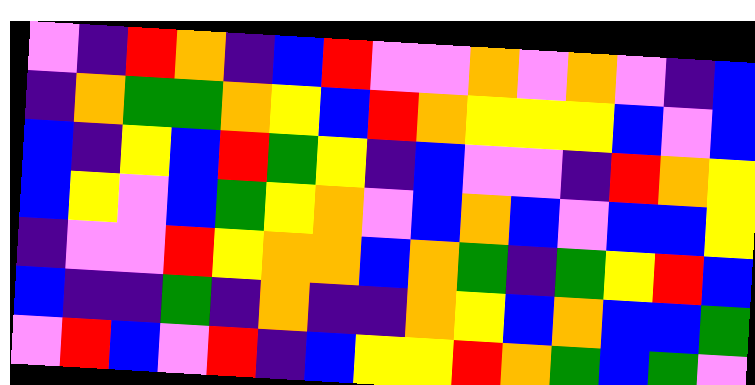[["violet", "indigo", "red", "orange", "indigo", "blue", "red", "violet", "violet", "orange", "violet", "orange", "violet", "indigo", "blue"], ["indigo", "orange", "green", "green", "orange", "yellow", "blue", "red", "orange", "yellow", "yellow", "yellow", "blue", "violet", "blue"], ["blue", "indigo", "yellow", "blue", "red", "green", "yellow", "indigo", "blue", "violet", "violet", "indigo", "red", "orange", "yellow"], ["blue", "yellow", "violet", "blue", "green", "yellow", "orange", "violet", "blue", "orange", "blue", "violet", "blue", "blue", "yellow"], ["indigo", "violet", "violet", "red", "yellow", "orange", "orange", "blue", "orange", "green", "indigo", "green", "yellow", "red", "blue"], ["blue", "indigo", "indigo", "green", "indigo", "orange", "indigo", "indigo", "orange", "yellow", "blue", "orange", "blue", "blue", "green"], ["violet", "red", "blue", "violet", "red", "indigo", "blue", "yellow", "yellow", "red", "orange", "green", "blue", "green", "violet"]]